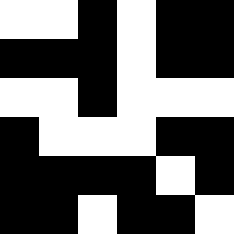[["white", "white", "black", "white", "black", "black"], ["black", "black", "black", "white", "black", "black"], ["white", "white", "black", "white", "white", "white"], ["black", "white", "white", "white", "black", "black"], ["black", "black", "black", "black", "white", "black"], ["black", "black", "white", "black", "black", "white"]]